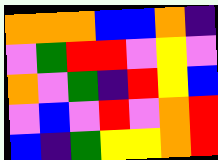[["orange", "orange", "orange", "blue", "blue", "orange", "indigo"], ["violet", "green", "red", "red", "violet", "yellow", "violet"], ["orange", "violet", "green", "indigo", "red", "yellow", "blue"], ["violet", "blue", "violet", "red", "violet", "orange", "red"], ["blue", "indigo", "green", "yellow", "yellow", "orange", "red"]]